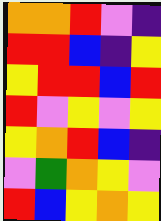[["orange", "orange", "red", "violet", "indigo"], ["red", "red", "blue", "indigo", "yellow"], ["yellow", "red", "red", "blue", "red"], ["red", "violet", "yellow", "violet", "yellow"], ["yellow", "orange", "red", "blue", "indigo"], ["violet", "green", "orange", "yellow", "violet"], ["red", "blue", "yellow", "orange", "yellow"]]